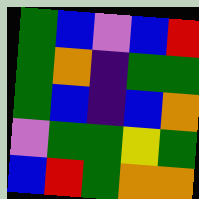[["green", "blue", "violet", "blue", "red"], ["green", "orange", "indigo", "green", "green"], ["green", "blue", "indigo", "blue", "orange"], ["violet", "green", "green", "yellow", "green"], ["blue", "red", "green", "orange", "orange"]]